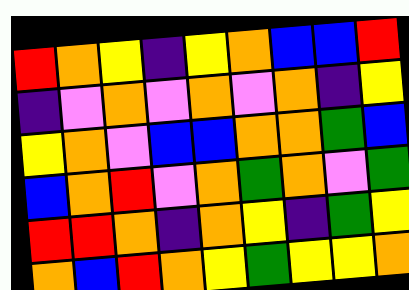[["red", "orange", "yellow", "indigo", "yellow", "orange", "blue", "blue", "red"], ["indigo", "violet", "orange", "violet", "orange", "violet", "orange", "indigo", "yellow"], ["yellow", "orange", "violet", "blue", "blue", "orange", "orange", "green", "blue"], ["blue", "orange", "red", "violet", "orange", "green", "orange", "violet", "green"], ["red", "red", "orange", "indigo", "orange", "yellow", "indigo", "green", "yellow"], ["orange", "blue", "red", "orange", "yellow", "green", "yellow", "yellow", "orange"]]